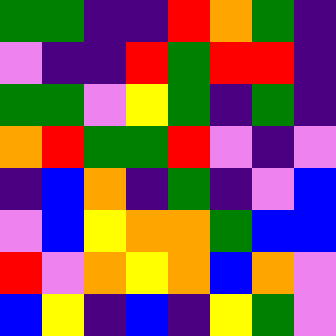[["green", "green", "indigo", "indigo", "red", "orange", "green", "indigo"], ["violet", "indigo", "indigo", "red", "green", "red", "red", "indigo"], ["green", "green", "violet", "yellow", "green", "indigo", "green", "indigo"], ["orange", "red", "green", "green", "red", "violet", "indigo", "violet"], ["indigo", "blue", "orange", "indigo", "green", "indigo", "violet", "blue"], ["violet", "blue", "yellow", "orange", "orange", "green", "blue", "blue"], ["red", "violet", "orange", "yellow", "orange", "blue", "orange", "violet"], ["blue", "yellow", "indigo", "blue", "indigo", "yellow", "green", "violet"]]